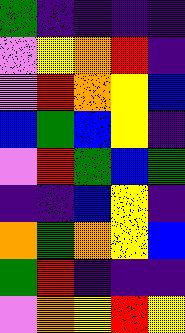[["green", "indigo", "indigo", "indigo", "indigo"], ["violet", "yellow", "orange", "red", "indigo"], ["violet", "red", "orange", "yellow", "blue"], ["blue", "green", "blue", "yellow", "indigo"], ["violet", "red", "green", "blue", "green"], ["indigo", "indigo", "blue", "yellow", "indigo"], ["orange", "green", "orange", "yellow", "blue"], ["green", "red", "indigo", "indigo", "indigo"], ["violet", "orange", "yellow", "red", "yellow"]]